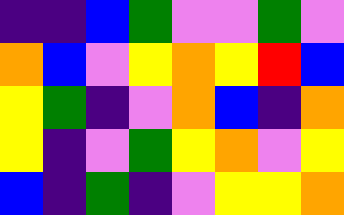[["indigo", "indigo", "blue", "green", "violet", "violet", "green", "violet"], ["orange", "blue", "violet", "yellow", "orange", "yellow", "red", "blue"], ["yellow", "green", "indigo", "violet", "orange", "blue", "indigo", "orange"], ["yellow", "indigo", "violet", "green", "yellow", "orange", "violet", "yellow"], ["blue", "indigo", "green", "indigo", "violet", "yellow", "yellow", "orange"]]